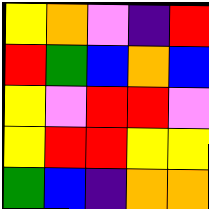[["yellow", "orange", "violet", "indigo", "red"], ["red", "green", "blue", "orange", "blue"], ["yellow", "violet", "red", "red", "violet"], ["yellow", "red", "red", "yellow", "yellow"], ["green", "blue", "indigo", "orange", "orange"]]